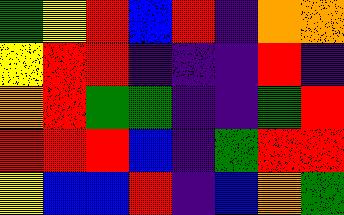[["green", "yellow", "red", "blue", "red", "indigo", "orange", "orange"], ["yellow", "red", "red", "indigo", "indigo", "indigo", "red", "indigo"], ["orange", "red", "green", "green", "indigo", "indigo", "green", "red"], ["red", "red", "red", "blue", "indigo", "green", "red", "red"], ["yellow", "blue", "blue", "red", "indigo", "blue", "orange", "green"]]